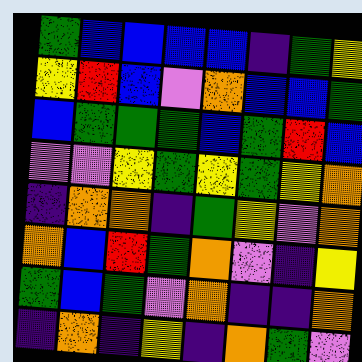[["green", "blue", "blue", "blue", "blue", "indigo", "green", "yellow"], ["yellow", "red", "blue", "violet", "orange", "blue", "blue", "green"], ["blue", "green", "green", "green", "blue", "green", "red", "blue"], ["violet", "violet", "yellow", "green", "yellow", "green", "yellow", "orange"], ["indigo", "orange", "orange", "indigo", "green", "yellow", "violet", "orange"], ["orange", "blue", "red", "green", "orange", "violet", "indigo", "yellow"], ["green", "blue", "green", "violet", "orange", "indigo", "indigo", "orange"], ["indigo", "orange", "indigo", "yellow", "indigo", "orange", "green", "violet"]]